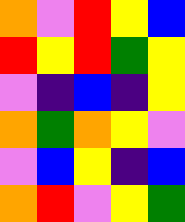[["orange", "violet", "red", "yellow", "blue"], ["red", "yellow", "red", "green", "yellow"], ["violet", "indigo", "blue", "indigo", "yellow"], ["orange", "green", "orange", "yellow", "violet"], ["violet", "blue", "yellow", "indigo", "blue"], ["orange", "red", "violet", "yellow", "green"]]